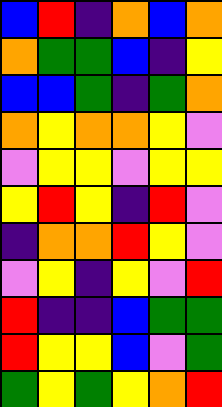[["blue", "red", "indigo", "orange", "blue", "orange"], ["orange", "green", "green", "blue", "indigo", "yellow"], ["blue", "blue", "green", "indigo", "green", "orange"], ["orange", "yellow", "orange", "orange", "yellow", "violet"], ["violet", "yellow", "yellow", "violet", "yellow", "yellow"], ["yellow", "red", "yellow", "indigo", "red", "violet"], ["indigo", "orange", "orange", "red", "yellow", "violet"], ["violet", "yellow", "indigo", "yellow", "violet", "red"], ["red", "indigo", "indigo", "blue", "green", "green"], ["red", "yellow", "yellow", "blue", "violet", "green"], ["green", "yellow", "green", "yellow", "orange", "red"]]